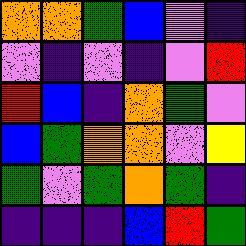[["orange", "orange", "green", "blue", "violet", "indigo"], ["violet", "indigo", "violet", "indigo", "violet", "red"], ["red", "blue", "indigo", "orange", "green", "violet"], ["blue", "green", "orange", "orange", "violet", "yellow"], ["green", "violet", "green", "orange", "green", "indigo"], ["indigo", "indigo", "indigo", "blue", "red", "green"]]